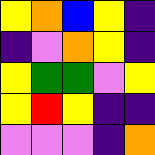[["yellow", "orange", "blue", "yellow", "indigo"], ["indigo", "violet", "orange", "yellow", "indigo"], ["yellow", "green", "green", "violet", "yellow"], ["yellow", "red", "yellow", "indigo", "indigo"], ["violet", "violet", "violet", "indigo", "orange"]]